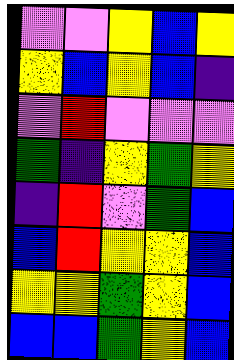[["violet", "violet", "yellow", "blue", "yellow"], ["yellow", "blue", "yellow", "blue", "indigo"], ["violet", "red", "violet", "violet", "violet"], ["green", "indigo", "yellow", "green", "yellow"], ["indigo", "red", "violet", "green", "blue"], ["blue", "red", "yellow", "yellow", "blue"], ["yellow", "yellow", "green", "yellow", "blue"], ["blue", "blue", "green", "yellow", "blue"]]